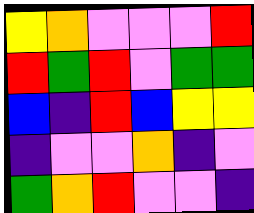[["yellow", "orange", "violet", "violet", "violet", "red"], ["red", "green", "red", "violet", "green", "green"], ["blue", "indigo", "red", "blue", "yellow", "yellow"], ["indigo", "violet", "violet", "orange", "indigo", "violet"], ["green", "orange", "red", "violet", "violet", "indigo"]]